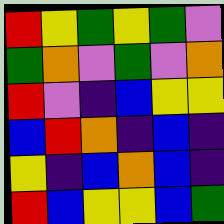[["red", "yellow", "green", "yellow", "green", "violet"], ["green", "orange", "violet", "green", "violet", "orange"], ["red", "violet", "indigo", "blue", "yellow", "yellow"], ["blue", "red", "orange", "indigo", "blue", "indigo"], ["yellow", "indigo", "blue", "orange", "blue", "indigo"], ["red", "blue", "yellow", "yellow", "blue", "green"]]